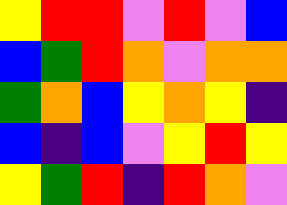[["yellow", "red", "red", "violet", "red", "violet", "blue"], ["blue", "green", "red", "orange", "violet", "orange", "orange"], ["green", "orange", "blue", "yellow", "orange", "yellow", "indigo"], ["blue", "indigo", "blue", "violet", "yellow", "red", "yellow"], ["yellow", "green", "red", "indigo", "red", "orange", "violet"]]